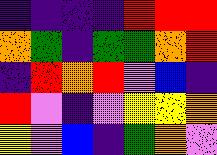[["indigo", "indigo", "indigo", "indigo", "red", "red", "red"], ["orange", "green", "indigo", "green", "green", "orange", "red"], ["indigo", "red", "orange", "red", "violet", "blue", "indigo"], ["red", "violet", "indigo", "violet", "yellow", "yellow", "orange"], ["yellow", "violet", "blue", "indigo", "green", "orange", "violet"]]